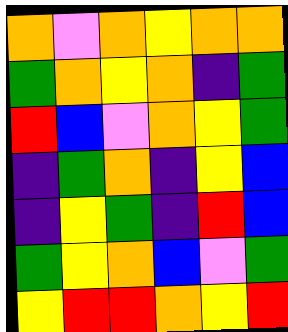[["orange", "violet", "orange", "yellow", "orange", "orange"], ["green", "orange", "yellow", "orange", "indigo", "green"], ["red", "blue", "violet", "orange", "yellow", "green"], ["indigo", "green", "orange", "indigo", "yellow", "blue"], ["indigo", "yellow", "green", "indigo", "red", "blue"], ["green", "yellow", "orange", "blue", "violet", "green"], ["yellow", "red", "red", "orange", "yellow", "red"]]